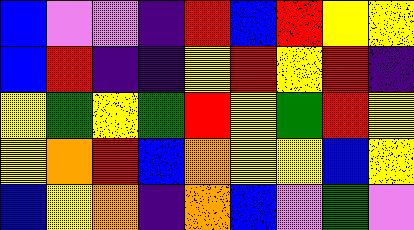[["blue", "violet", "violet", "indigo", "red", "blue", "red", "yellow", "yellow"], ["blue", "red", "indigo", "indigo", "yellow", "red", "yellow", "red", "indigo"], ["yellow", "green", "yellow", "green", "red", "yellow", "green", "red", "yellow"], ["yellow", "orange", "red", "blue", "orange", "yellow", "yellow", "blue", "yellow"], ["blue", "yellow", "orange", "indigo", "orange", "blue", "violet", "green", "violet"]]